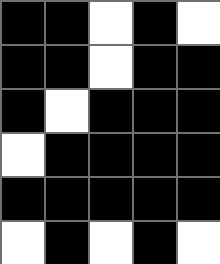[["black", "black", "white", "black", "white"], ["black", "black", "white", "black", "black"], ["black", "white", "black", "black", "black"], ["white", "black", "black", "black", "black"], ["black", "black", "black", "black", "black"], ["white", "black", "white", "black", "white"]]